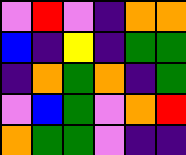[["violet", "red", "violet", "indigo", "orange", "orange"], ["blue", "indigo", "yellow", "indigo", "green", "green"], ["indigo", "orange", "green", "orange", "indigo", "green"], ["violet", "blue", "green", "violet", "orange", "red"], ["orange", "green", "green", "violet", "indigo", "indigo"]]